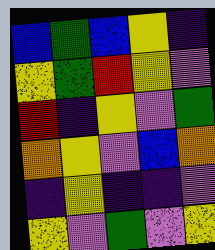[["blue", "green", "blue", "yellow", "indigo"], ["yellow", "green", "red", "yellow", "violet"], ["red", "indigo", "yellow", "violet", "green"], ["orange", "yellow", "violet", "blue", "orange"], ["indigo", "yellow", "indigo", "indigo", "violet"], ["yellow", "violet", "green", "violet", "yellow"]]